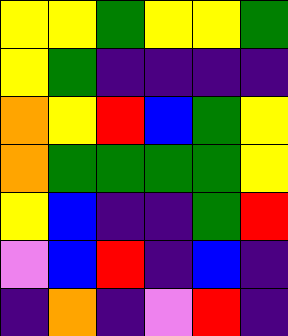[["yellow", "yellow", "green", "yellow", "yellow", "green"], ["yellow", "green", "indigo", "indigo", "indigo", "indigo"], ["orange", "yellow", "red", "blue", "green", "yellow"], ["orange", "green", "green", "green", "green", "yellow"], ["yellow", "blue", "indigo", "indigo", "green", "red"], ["violet", "blue", "red", "indigo", "blue", "indigo"], ["indigo", "orange", "indigo", "violet", "red", "indigo"]]